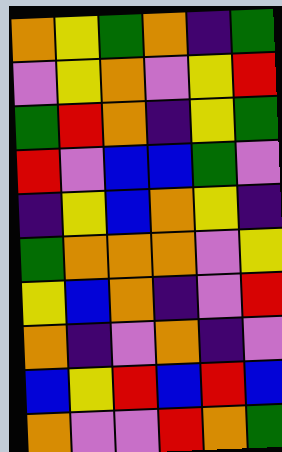[["orange", "yellow", "green", "orange", "indigo", "green"], ["violet", "yellow", "orange", "violet", "yellow", "red"], ["green", "red", "orange", "indigo", "yellow", "green"], ["red", "violet", "blue", "blue", "green", "violet"], ["indigo", "yellow", "blue", "orange", "yellow", "indigo"], ["green", "orange", "orange", "orange", "violet", "yellow"], ["yellow", "blue", "orange", "indigo", "violet", "red"], ["orange", "indigo", "violet", "orange", "indigo", "violet"], ["blue", "yellow", "red", "blue", "red", "blue"], ["orange", "violet", "violet", "red", "orange", "green"]]